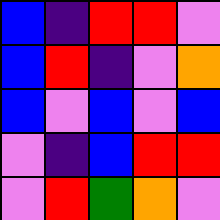[["blue", "indigo", "red", "red", "violet"], ["blue", "red", "indigo", "violet", "orange"], ["blue", "violet", "blue", "violet", "blue"], ["violet", "indigo", "blue", "red", "red"], ["violet", "red", "green", "orange", "violet"]]